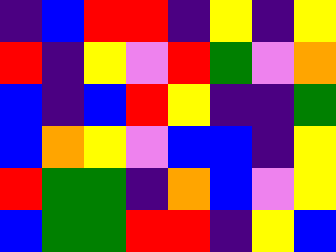[["indigo", "blue", "red", "red", "indigo", "yellow", "indigo", "yellow"], ["red", "indigo", "yellow", "violet", "red", "green", "violet", "orange"], ["blue", "indigo", "blue", "red", "yellow", "indigo", "indigo", "green"], ["blue", "orange", "yellow", "violet", "blue", "blue", "indigo", "yellow"], ["red", "green", "green", "indigo", "orange", "blue", "violet", "yellow"], ["blue", "green", "green", "red", "red", "indigo", "yellow", "blue"]]